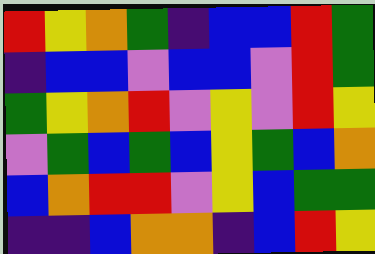[["red", "yellow", "orange", "green", "indigo", "blue", "blue", "red", "green"], ["indigo", "blue", "blue", "violet", "blue", "blue", "violet", "red", "green"], ["green", "yellow", "orange", "red", "violet", "yellow", "violet", "red", "yellow"], ["violet", "green", "blue", "green", "blue", "yellow", "green", "blue", "orange"], ["blue", "orange", "red", "red", "violet", "yellow", "blue", "green", "green"], ["indigo", "indigo", "blue", "orange", "orange", "indigo", "blue", "red", "yellow"]]